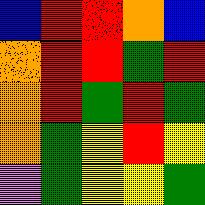[["blue", "red", "red", "orange", "blue"], ["orange", "red", "red", "green", "red"], ["orange", "red", "green", "red", "green"], ["orange", "green", "yellow", "red", "yellow"], ["violet", "green", "yellow", "yellow", "green"]]